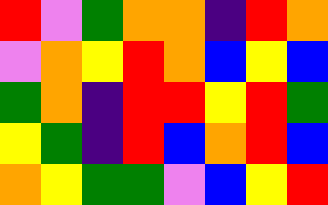[["red", "violet", "green", "orange", "orange", "indigo", "red", "orange"], ["violet", "orange", "yellow", "red", "orange", "blue", "yellow", "blue"], ["green", "orange", "indigo", "red", "red", "yellow", "red", "green"], ["yellow", "green", "indigo", "red", "blue", "orange", "red", "blue"], ["orange", "yellow", "green", "green", "violet", "blue", "yellow", "red"]]